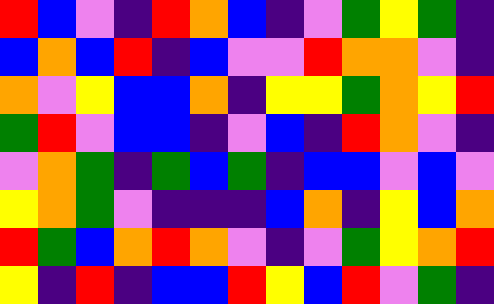[["red", "blue", "violet", "indigo", "red", "orange", "blue", "indigo", "violet", "green", "yellow", "green", "indigo"], ["blue", "orange", "blue", "red", "indigo", "blue", "violet", "violet", "red", "orange", "orange", "violet", "indigo"], ["orange", "violet", "yellow", "blue", "blue", "orange", "indigo", "yellow", "yellow", "green", "orange", "yellow", "red"], ["green", "red", "violet", "blue", "blue", "indigo", "violet", "blue", "indigo", "red", "orange", "violet", "indigo"], ["violet", "orange", "green", "indigo", "green", "blue", "green", "indigo", "blue", "blue", "violet", "blue", "violet"], ["yellow", "orange", "green", "violet", "indigo", "indigo", "indigo", "blue", "orange", "indigo", "yellow", "blue", "orange"], ["red", "green", "blue", "orange", "red", "orange", "violet", "indigo", "violet", "green", "yellow", "orange", "red"], ["yellow", "indigo", "red", "indigo", "blue", "blue", "red", "yellow", "blue", "red", "violet", "green", "indigo"]]